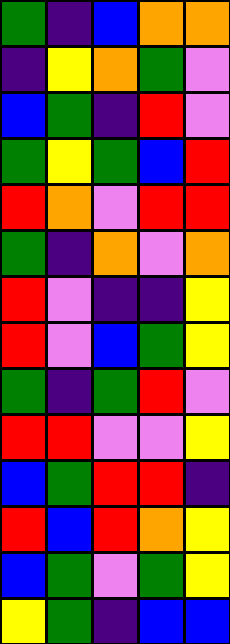[["green", "indigo", "blue", "orange", "orange"], ["indigo", "yellow", "orange", "green", "violet"], ["blue", "green", "indigo", "red", "violet"], ["green", "yellow", "green", "blue", "red"], ["red", "orange", "violet", "red", "red"], ["green", "indigo", "orange", "violet", "orange"], ["red", "violet", "indigo", "indigo", "yellow"], ["red", "violet", "blue", "green", "yellow"], ["green", "indigo", "green", "red", "violet"], ["red", "red", "violet", "violet", "yellow"], ["blue", "green", "red", "red", "indigo"], ["red", "blue", "red", "orange", "yellow"], ["blue", "green", "violet", "green", "yellow"], ["yellow", "green", "indigo", "blue", "blue"]]